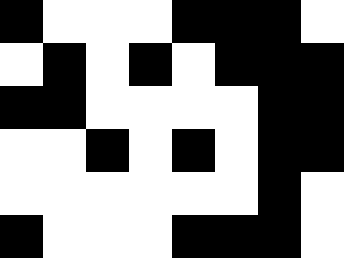[["black", "white", "white", "white", "black", "black", "black", "white"], ["white", "black", "white", "black", "white", "black", "black", "black"], ["black", "black", "white", "white", "white", "white", "black", "black"], ["white", "white", "black", "white", "black", "white", "black", "black"], ["white", "white", "white", "white", "white", "white", "black", "white"], ["black", "white", "white", "white", "black", "black", "black", "white"]]